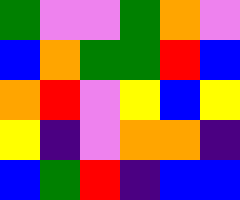[["green", "violet", "violet", "green", "orange", "violet"], ["blue", "orange", "green", "green", "red", "blue"], ["orange", "red", "violet", "yellow", "blue", "yellow"], ["yellow", "indigo", "violet", "orange", "orange", "indigo"], ["blue", "green", "red", "indigo", "blue", "blue"]]